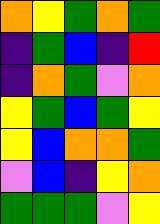[["orange", "yellow", "green", "orange", "green"], ["indigo", "green", "blue", "indigo", "red"], ["indigo", "orange", "green", "violet", "orange"], ["yellow", "green", "blue", "green", "yellow"], ["yellow", "blue", "orange", "orange", "green"], ["violet", "blue", "indigo", "yellow", "orange"], ["green", "green", "green", "violet", "yellow"]]